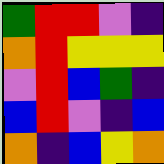[["green", "red", "red", "violet", "indigo"], ["orange", "red", "yellow", "yellow", "yellow"], ["violet", "red", "blue", "green", "indigo"], ["blue", "red", "violet", "indigo", "blue"], ["orange", "indigo", "blue", "yellow", "orange"]]